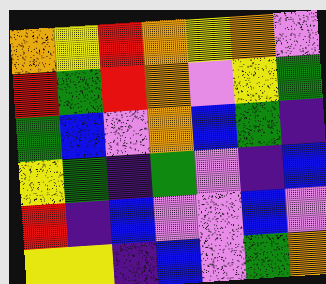[["orange", "yellow", "red", "orange", "yellow", "orange", "violet"], ["red", "green", "red", "orange", "violet", "yellow", "green"], ["green", "blue", "violet", "orange", "blue", "green", "indigo"], ["yellow", "green", "indigo", "green", "violet", "indigo", "blue"], ["red", "indigo", "blue", "violet", "violet", "blue", "violet"], ["yellow", "yellow", "indigo", "blue", "violet", "green", "orange"]]